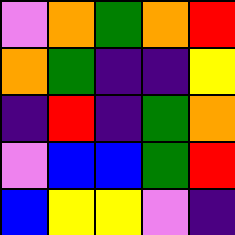[["violet", "orange", "green", "orange", "red"], ["orange", "green", "indigo", "indigo", "yellow"], ["indigo", "red", "indigo", "green", "orange"], ["violet", "blue", "blue", "green", "red"], ["blue", "yellow", "yellow", "violet", "indigo"]]